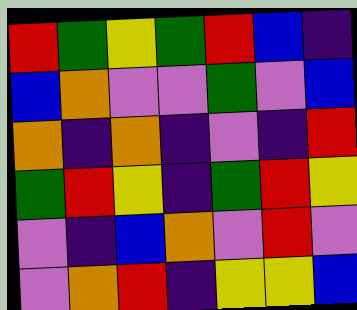[["red", "green", "yellow", "green", "red", "blue", "indigo"], ["blue", "orange", "violet", "violet", "green", "violet", "blue"], ["orange", "indigo", "orange", "indigo", "violet", "indigo", "red"], ["green", "red", "yellow", "indigo", "green", "red", "yellow"], ["violet", "indigo", "blue", "orange", "violet", "red", "violet"], ["violet", "orange", "red", "indigo", "yellow", "yellow", "blue"]]